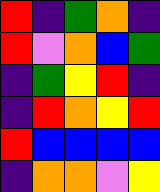[["red", "indigo", "green", "orange", "indigo"], ["red", "violet", "orange", "blue", "green"], ["indigo", "green", "yellow", "red", "indigo"], ["indigo", "red", "orange", "yellow", "red"], ["red", "blue", "blue", "blue", "blue"], ["indigo", "orange", "orange", "violet", "yellow"]]